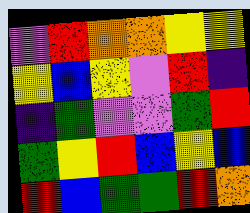[["violet", "red", "orange", "orange", "yellow", "yellow"], ["yellow", "blue", "yellow", "violet", "red", "indigo"], ["indigo", "green", "violet", "violet", "green", "red"], ["green", "yellow", "red", "blue", "yellow", "blue"], ["red", "blue", "green", "green", "red", "orange"]]